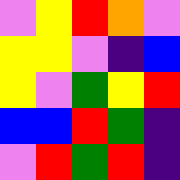[["violet", "yellow", "red", "orange", "violet"], ["yellow", "yellow", "violet", "indigo", "blue"], ["yellow", "violet", "green", "yellow", "red"], ["blue", "blue", "red", "green", "indigo"], ["violet", "red", "green", "red", "indigo"]]